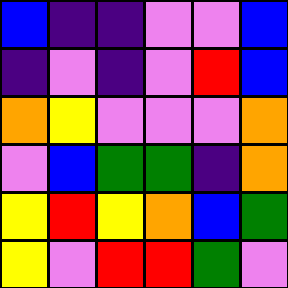[["blue", "indigo", "indigo", "violet", "violet", "blue"], ["indigo", "violet", "indigo", "violet", "red", "blue"], ["orange", "yellow", "violet", "violet", "violet", "orange"], ["violet", "blue", "green", "green", "indigo", "orange"], ["yellow", "red", "yellow", "orange", "blue", "green"], ["yellow", "violet", "red", "red", "green", "violet"]]